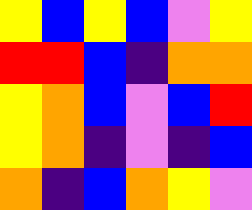[["yellow", "blue", "yellow", "blue", "violet", "yellow"], ["red", "red", "blue", "indigo", "orange", "orange"], ["yellow", "orange", "blue", "violet", "blue", "red"], ["yellow", "orange", "indigo", "violet", "indigo", "blue"], ["orange", "indigo", "blue", "orange", "yellow", "violet"]]